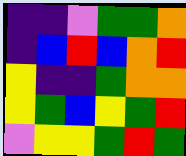[["indigo", "indigo", "violet", "green", "green", "orange"], ["indigo", "blue", "red", "blue", "orange", "red"], ["yellow", "indigo", "indigo", "green", "orange", "orange"], ["yellow", "green", "blue", "yellow", "green", "red"], ["violet", "yellow", "yellow", "green", "red", "green"]]